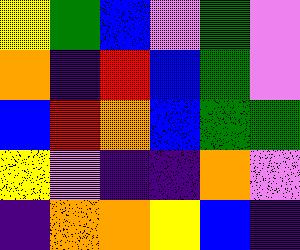[["yellow", "green", "blue", "violet", "green", "violet"], ["orange", "indigo", "red", "blue", "green", "violet"], ["blue", "red", "orange", "blue", "green", "green"], ["yellow", "violet", "indigo", "indigo", "orange", "violet"], ["indigo", "orange", "orange", "yellow", "blue", "indigo"]]